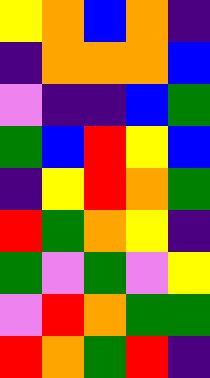[["yellow", "orange", "blue", "orange", "indigo"], ["indigo", "orange", "orange", "orange", "blue"], ["violet", "indigo", "indigo", "blue", "green"], ["green", "blue", "red", "yellow", "blue"], ["indigo", "yellow", "red", "orange", "green"], ["red", "green", "orange", "yellow", "indigo"], ["green", "violet", "green", "violet", "yellow"], ["violet", "red", "orange", "green", "green"], ["red", "orange", "green", "red", "indigo"]]